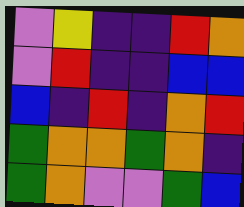[["violet", "yellow", "indigo", "indigo", "red", "orange"], ["violet", "red", "indigo", "indigo", "blue", "blue"], ["blue", "indigo", "red", "indigo", "orange", "red"], ["green", "orange", "orange", "green", "orange", "indigo"], ["green", "orange", "violet", "violet", "green", "blue"]]